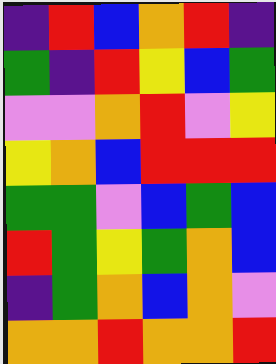[["indigo", "red", "blue", "orange", "red", "indigo"], ["green", "indigo", "red", "yellow", "blue", "green"], ["violet", "violet", "orange", "red", "violet", "yellow"], ["yellow", "orange", "blue", "red", "red", "red"], ["green", "green", "violet", "blue", "green", "blue"], ["red", "green", "yellow", "green", "orange", "blue"], ["indigo", "green", "orange", "blue", "orange", "violet"], ["orange", "orange", "red", "orange", "orange", "red"]]